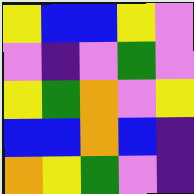[["yellow", "blue", "blue", "yellow", "violet"], ["violet", "indigo", "violet", "green", "violet"], ["yellow", "green", "orange", "violet", "yellow"], ["blue", "blue", "orange", "blue", "indigo"], ["orange", "yellow", "green", "violet", "indigo"]]